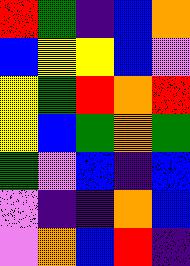[["red", "green", "indigo", "blue", "orange"], ["blue", "yellow", "yellow", "blue", "violet"], ["yellow", "green", "red", "orange", "red"], ["yellow", "blue", "green", "orange", "green"], ["green", "violet", "blue", "indigo", "blue"], ["violet", "indigo", "indigo", "orange", "blue"], ["violet", "orange", "blue", "red", "indigo"]]